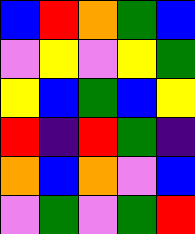[["blue", "red", "orange", "green", "blue"], ["violet", "yellow", "violet", "yellow", "green"], ["yellow", "blue", "green", "blue", "yellow"], ["red", "indigo", "red", "green", "indigo"], ["orange", "blue", "orange", "violet", "blue"], ["violet", "green", "violet", "green", "red"]]